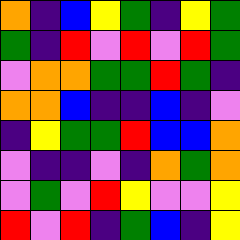[["orange", "indigo", "blue", "yellow", "green", "indigo", "yellow", "green"], ["green", "indigo", "red", "violet", "red", "violet", "red", "green"], ["violet", "orange", "orange", "green", "green", "red", "green", "indigo"], ["orange", "orange", "blue", "indigo", "indigo", "blue", "indigo", "violet"], ["indigo", "yellow", "green", "green", "red", "blue", "blue", "orange"], ["violet", "indigo", "indigo", "violet", "indigo", "orange", "green", "orange"], ["violet", "green", "violet", "red", "yellow", "violet", "violet", "yellow"], ["red", "violet", "red", "indigo", "green", "blue", "indigo", "yellow"]]